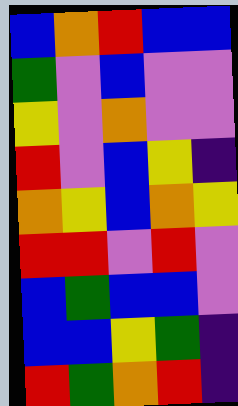[["blue", "orange", "red", "blue", "blue"], ["green", "violet", "blue", "violet", "violet"], ["yellow", "violet", "orange", "violet", "violet"], ["red", "violet", "blue", "yellow", "indigo"], ["orange", "yellow", "blue", "orange", "yellow"], ["red", "red", "violet", "red", "violet"], ["blue", "green", "blue", "blue", "violet"], ["blue", "blue", "yellow", "green", "indigo"], ["red", "green", "orange", "red", "indigo"]]